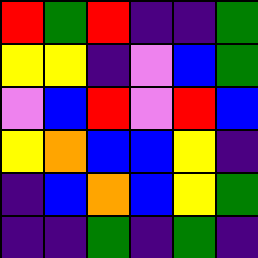[["red", "green", "red", "indigo", "indigo", "green"], ["yellow", "yellow", "indigo", "violet", "blue", "green"], ["violet", "blue", "red", "violet", "red", "blue"], ["yellow", "orange", "blue", "blue", "yellow", "indigo"], ["indigo", "blue", "orange", "blue", "yellow", "green"], ["indigo", "indigo", "green", "indigo", "green", "indigo"]]